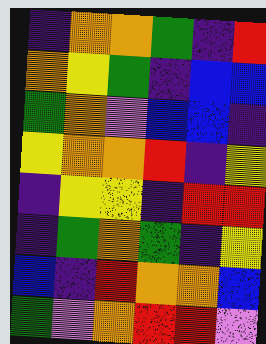[["indigo", "orange", "orange", "green", "indigo", "red"], ["orange", "yellow", "green", "indigo", "blue", "blue"], ["green", "orange", "violet", "blue", "blue", "indigo"], ["yellow", "orange", "orange", "red", "indigo", "yellow"], ["indigo", "yellow", "yellow", "indigo", "red", "red"], ["indigo", "green", "orange", "green", "indigo", "yellow"], ["blue", "indigo", "red", "orange", "orange", "blue"], ["green", "violet", "orange", "red", "red", "violet"]]